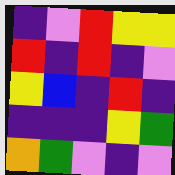[["indigo", "violet", "red", "yellow", "yellow"], ["red", "indigo", "red", "indigo", "violet"], ["yellow", "blue", "indigo", "red", "indigo"], ["indigo", "indigo", "indigo", "yellow", "green"], ["orange", "green", "violet", "indigo", "violet"]]